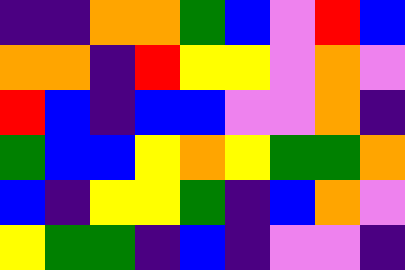[["indigo", "indigo", "orange", "orange", "green", "blue", "violet", "red", "blue"], ["orange", "orange", "indigo", "red", "yellow", "yellow", "violet", "orange", "violet"], ["red", "blue", "indigo", "blue", "blue", "violet", "violet", "orange", "indigo"], ["green", "blue", "blue", "yellow", "orange", "yellow", "green", "green", "orange"], ["blue", "indigo", "yellow", "yellow", "green", "indigo", "blue", "orange", "violet"], ["yellow", "green", "green", "indigo", "blue", "indigo", "violet", "violet", "indigo"]]